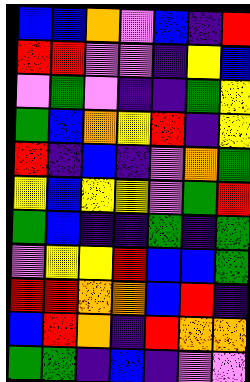[["blue", "blue", "orange", "violet", "blue", "indigo", "red"], ["red", "red", "violet", "violet", "indigo", "yellow", "blue"], ["violet", "green", "violet", "indigo", "indigo", "green", "yellow"], ["green", "blue", "orange", "yellow", "red", "indigo", "yellow"], ["red", "indigo", "blue", "indigo", "violet", "orange", "green"], ["yellow", "blue", "yellow", "yellow", "violet", "green", "red"], ["green", "blue", "indigo", "indigo", "green", "indigo", "green"], ["violet", "yellow", "yellow", "red", "blue", "blue", "green"], ["red", "red", "orange", "orange", "blue", "red", "indigo"], ["blue", "red", "orange", "indigo", "red", "orange", "orange"], ["green", "green", "indigo", "blue", "indigo", "violet", "violet"]]